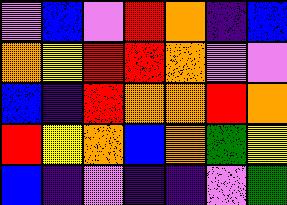[["violet", "blue", "violet", "red", "orange", "indigo", "blue"], ["orange", "yellow", "red", "red", "orange", "violet", "violet"], ["blue", "indigo", "red", "orange", "orange", "red", "orange"], ["red", "yellow", "orange", "blue", "orange", "green", "yellow"], ["blue", "indigo", "violet", "indigo", "indigo", "violet", "green"]]